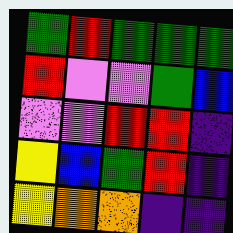[["green", "red", "green", "green", "green"], ["red", "violet", "violet", "green", "blue"], ["violet", "violet", "red", "red", "indigo"], ["yellow", "blue", "green", "red", "indigo"], ["yellow", "orange", "orange", "indigo", "indigo"]]